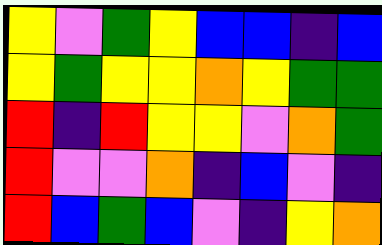[["yellow", "violet", "green", "yellow", "blue", "blue", "indigo", "blue"], ["yellow", "green", "yellow", "yellow", "orange", "yellow", "green", "green"], ["red", "indigo", "red", "yellow", "yellow", "violet", "orange", "green"], ["red", "violet", "violet", "orange", "indigo", "blue", "violet", "indigo"], ["red", "blue", "green", "blue", "violet", "indigo", "yellow", "orange"]]